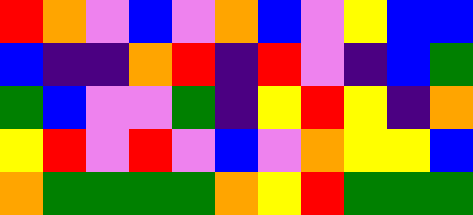[["red", "orange", "violet", "blue", "violet", "orange", "blue", "violet", "yellow", "blue", "blue"], ["blue", "indigo", "indigo", "orange", "red", "indigo", "red", "violet", "indigo", "blue", "green"], ["green", "blue", "violet", "violet", "green", "indigo", "yellow", "red", "yellow", "indigo", "orange"], ["yellow", "red", "violet", "red", "violet", "blue", "violet", "orange", "yellow", "yellow", "blue"], ["orange", "green", "green", "green", "green", "orange", "yellow", "red", "green", "green", "green"]]